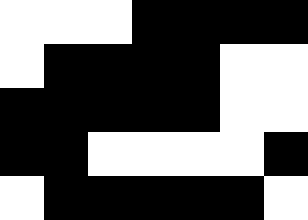[["white", "white", "white", "black", "black", "black", "black"], ["white", "black", "black", "black", "black", "white", "white"], ["black", "black", "black", "black", "black", "white", "white"], ["black", "black", "white", "white", "white", "white", "black"], ["white", "black", "black", "black", "black", "black", "white"]]